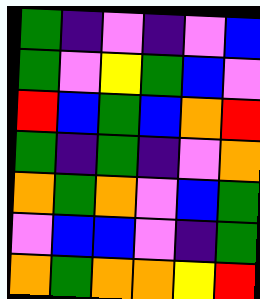[["green", "indigo", "violet", "indigo", "violet", "blue"], ["green", "violet", "yellow", "green", "blue", "violet"], ["red", "blue", "green", "blue", "orange", "red"], ["green", "indigo", "green", "indigo", "violet", "orange"], ["orange", "green", "orange", "violet", "blue", "green"], ["violet", "blue", "blue", "violet", "indigo", "green"], ["orange", "green", "orange", "orange", "yellow", "red"]]